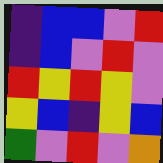[["indigo", "blue", "blue", "violet", "red"], ["indigo", "blue", "violet", "red", "violet"], ["red", "yellow", "red", "yellow", "violet"], ["yellow", "blue", "indigo", "yellow", "blue"], ["green", "violet", "red", "violet", "orange"]]